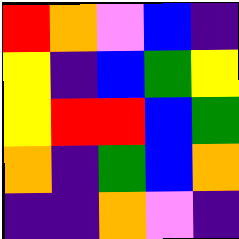[["red", "orange", "violet", "blue", "indigo"], ["yellow", "indigo", "blue", "green", "yellow"], ["yellow", "red", "red", "blue", "green"], ["orange", "indigo", "green", "blue", "orange"], ["indigo", "indigo", "orange", "violet", "indigo"]]